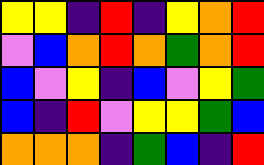[["yellow", "yellow", "indigo", "red", "indigo", "yellow", "orange", "red"], ["violet", "blue", "orange", "red", "orange", "green", "orange", "red"], ["blue", "violet", "yellow", "indigo", "blue", "violet", "yellow", "green"], ["blue", "indigo", "red", "violet", "yellow", "yellow", "green", "blue"], ["orange", "orange", "orange", "indigo", "green", "blue", "indigo", "red"]]